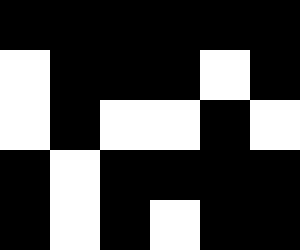[["black", "black", "black", "black", "black", "black"], ["white", "black", "black", "black", "white", "black"], ["white", "black", "white", "white", "black", "white"], ["black", "white", "black", "black", "black", "black"], ["black", "white", "black", "white", "black", "black"]]